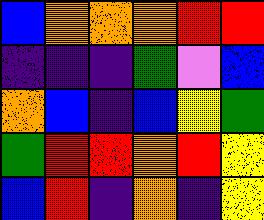[["blue", "orange", "orange", "orange", "red", "red"], ["indigo", "indigo", "indigo", "green", "violet", "blue"], ["orange", "blue", "indigo", "blue", "yellow", "green"], ["green", "red", "red", "orange", "red", "yellow"], ["blue", "red", "indigo", "orange", "indigo", "yellow"]]